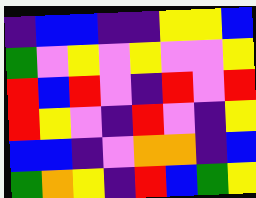[["indigo", "blue", "blue", "indigo", "indigo", "yellow", "yellow", "blue"], ["green", "violet", "yellow", "violet", "yellow", "violet", "violet", "yellow"], ["red", "blue", "red", "violet", "indigo", "red", "violet", "red"], ["red", "yellow", "violet", "indigo", "red", "violet", "indigo", "yellow"], ["blue", "blue", "indigo", "violet", "orange", "orange", "indigo", "blue"], ["green", "orange", "yellow", "indigo", "red", "blue", "green", "yellow"]]